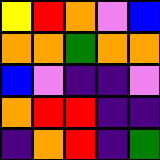[["yellow", "red", "orange", "violet", "blue"], ["orange", "orange", "green", "orange", "orange"], ["blue", "violet", "indigo", "indigo", "violet"], ["orange", "red", "red", "indigo", "indigo"], ["indigo", "orange", "red", "indigo", "green"]]